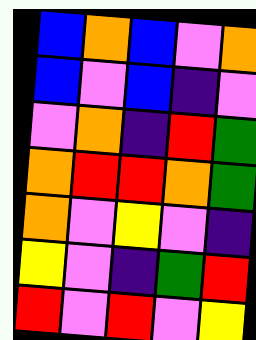[["blue", "orange", "blue", "violet", "orange"], ["blue", "violet", "blue", "indigo", "violet"], ["violet", "orange", "indigo", "red", "green"], ["orange", "red", "red", "orange", "green"], ["orange", "violet", "yellow", "violet", "indigo"], ["yellow", "violet", "indigo", "green", "red"], ["red", "violet", "red", "violet", "yellow"]]